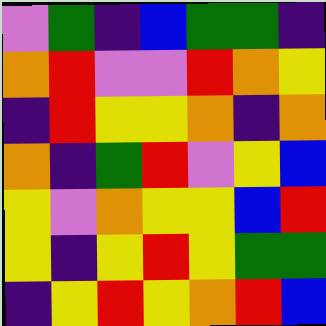[["violet", "green", "indigo", "blue", "green", "green", "indigo"], ["orange", "red", "violet", "violet", "red", "orange", "yellow"], ["indigo", "red", "yellow", "yellow", "orange", "indigo", "orange"], ["orange", "indigo", "green", "red", "violet", "yellow", "blue"], ["yellow", "violet", "orange", "yellow", "yellow", "blue", "red"], ["yellow", "indigo", "yellow", "red", "yellow", "green", "green"], ["indigo", "yellow", "red", "yellow", "orange", "red", "blue"]]